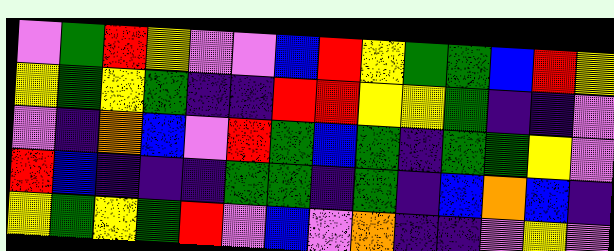[["violet", "green", "red", "yellow", "violet", "violet", "blue", "red", "yellow", "green", "green", "blue", "red", "yellow"], ["yellow", "green", "yellow", "green", "indigo", "indigo", "red", "red", "yellow", "yellow", "green", "indigo", "indigo", "violet"], ["violet", "indigo", "orange", "blue", "violet", "red", "green", "blue", "green", "indigo", "green", "green", "yellow", "violet"], ["red", "blue", "indigo", "indigo", "indigo", "green", "green", "indigo", "green", "indigo", "blue", "orange", "blue", "indigo"], ["yellow", "green", "yellow", "green", "red", "violet", "blue", "violet", "orange", "indigo", "indigo", "violet", "yellow", "violet"]]